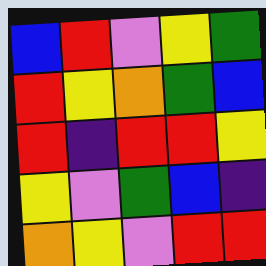[["blue", "red", "violet", "yellow", "green"], ["red", "yellow", "orange", "green", "blue"], ["red", "indigo", "red", "red", "yellow"], ["yellow", "violet", "green", "blue", "indigo"], ["orange", "yellow", "violet", "red", "red"]]